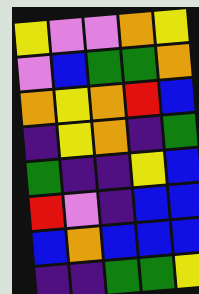[["yellow", "violet", "violet", "orange", "yellow"], ["violet", "blue", "green", "green", "orange"], ["orange", "yellow", "orange", "red", "blue"], ["indigo", "yellow", "orange", "indigo", "green"], ["green", "indigo", "indigo", "yellow", "blue"], ["red", "violet", "indigo", "blue", "blue"], ["blue", "orange", "blue", "blue", "blue"], ["indigo", "indigo", "green", "green", "yellow"]]